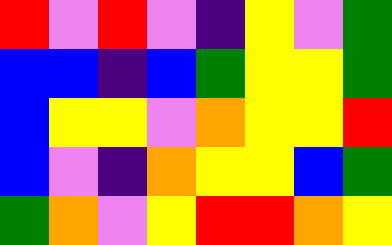[["red", "violet", "red", "violet", "indigo", "yellow", "violet", "green"], ["blue", "blue", "indigo", "blue", "green", "yellow", "yellow", "green"], ["blue", "yellow", "yellow", "violet", "orange", "yellow", "yellow", "red"], ["blue", "violet", "indigo", "orange", "yellow", "yellow", "blue", "green"], ["green", "orange", "violet", "yellow", "red", "red", "orange", "yellow"]]